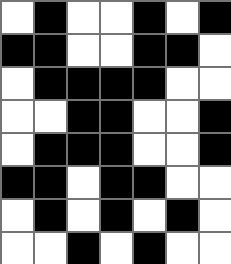[["white", "black", "white", "white", "black", "white", "black"], ["black", "black", "white", "white", "black", "black", "white"], ["white", "black", "black", "black", "black", "white", "white"], ["white", "white", "black", "black", "white", "white", "black"], ["white", "black", "black", "black", "white", "white", "black"], ["black", "black", "white", "black", "black", "white", "white"], ["white", "black", "white", "black", "white", "black", "white"], ["white", "white", "black", "white", "black", "white", "white"]]